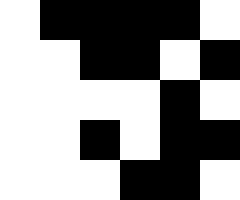[["white", "black", "black", "black", "black", "white"], ["white", "white", "black", "black", "white", "black"], ["white", "white", "white", "white", "black", "white"], ["white", "white", "black", "white", "black", "black"], ["white", "white", "white", "black", "black", "white"]]